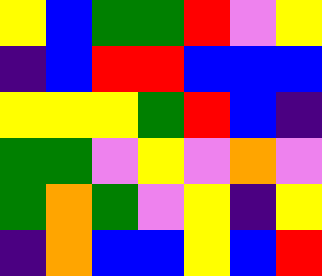[["yellow", "blue", "green", "green", "red", "violet", "yellow"], ["indigo", "blue", "red", "red", "blue", "blue", "blue"], ["yellow", "yellow", "yellow", "green", "red", "blue", "indigo"], ["green", "green", "violet", "yellow", "violet", "orange", "violet"], ["green", "orange", "green", "violet", "yellow", "indigo", "yellow"], ["indigo", "orange", "blue", "blue", "yellow", "blue", "red"]]